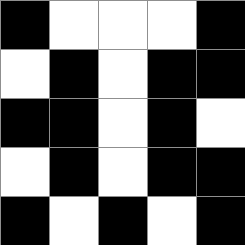[["black", "white", "white", "white", "black"], ["white", "black", "white", "black", "black"], ["black", "black", "white", "black", "white"], ["white", "black", "white", "black", "black"], ["black", "white", "black", "white", "black"]]